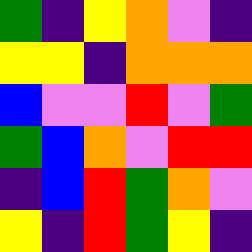[["green", "indigo", "yellow", "orange", "violet", "indigo"], ["yellow", "yellow", "indigo", "orange", "orange", "orange"], ["blue", "violet", "violet", "red", "violet", "green"], ["green", "blue", "orange", "violet", "red", "red"], ["indigo", "blue", "red", "green", "orange", "violet"], ["yellow", "indigo", "red", "green", "yellow", "indigo"]]